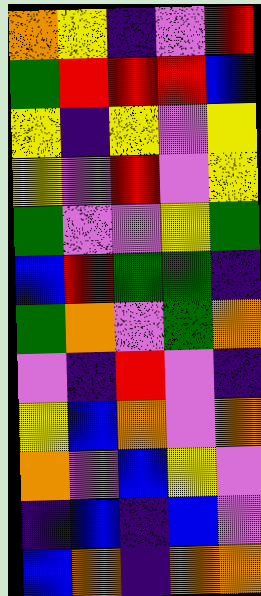[["orange", "yellow", "indigo", "violet", "red"], ["green", "red", "red", "red", "blue"], ["yellow", "indigo", "yellow", "violet", "yellow"], ["yellow", "violet", "red", "violet", "yellow"], ["green", "violet", "violet", "yellow", "green"], ["blue", "red", "green", "green", "indigo"], ["green", "orange", "violet", "green", "orange"], ["violet", "indigo", "red", "violet", "indigo"], ["yellow", "blue", "orange", "violet", "orange"], ["orange", "violet", "blue", "yellow", "violet"], ["indigo", "blue", "indigo", "blue", "violet"], ["blue", "orange", "indigo", "orange", "orange"]]